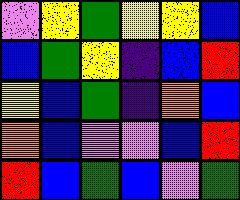[["violet", "yellow", "green", "yellow", "yellow", "blue"], ["blue", "green", "yellow", "indigo", "blue", "red"], ["yellow", "blue", "green", "indigo", "orange", "blue"], ["orange", "blue", "violet", "violet", "blue", "red"], ["red", "blue", "green", "blue", "violet", "green"]]